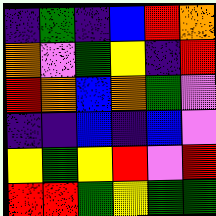[["indigo", "green", "indigo", "blue", "red", "orange"], ["orange", "violet", "green", "yellow", "indigo", "red"], ["red", "orange", "blue", "orange", "green", "violet"], ["indigo", "indigo", "blue", "indigo", "blue", "violet"], ["yellow", "green", "yellow", "red", "violet", "red"], ["red", "red", "green", "yellow", "green", "green"]]